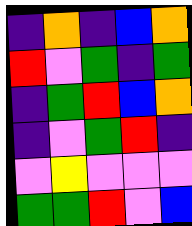[["indigo", "orange", "indigo", "blue", "orange"], ["red", "violet", "green", "indigo", "green"], ["indigo", "green", "red", "blue", "orange"], ["indigo", "violet", "green", "red", "indigo"], ["violet", "yellow", "violet", "violet", "violet"], ["green", "green", "red", "violet", "blue"]]